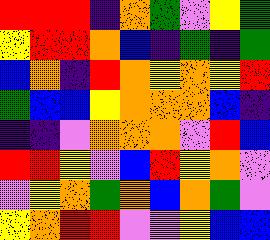[["red", "red", "red", "indigo", "orange", "green", "violet", "yellow", "green"], ["yellow", "red", "red", "orange", "blue", "indigo", "green", "indigo", "green"], ["blue", "orange", "indigo", "red", "orange", "yellow", "orange", "yellow", "red"], ["green", "blue", "blue", "yellow", "orange", "orange", "orange", "blue", "indigo"], ["indigo", "indigo", "violet", "orange", "orange", "orange", "violet", "red", "blue"], ["red", "red", "yellow", "violet", "blue", "red", "yellow", "orange", "violet"], ["violet", "yellow", "orange", "green", "orange", "blue", "orange", "green", "violet"], ["yellow", "orange", "red", "red", "violet", "violet", "yellow", "blue", "blue"]]